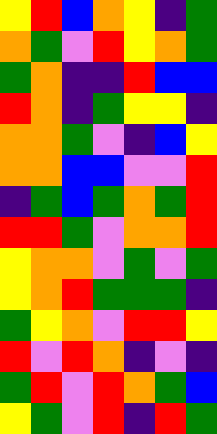[["yellow", "red", "blue", "orange", "yellow", "indigo", "green"], ["orange", "green", "violet", "red", "yellow", "orange", "green"], ["green", "orange", "indigo", "indigo", "red", "blue", "blue"], ["red", "orange", "indigo", "green", "yellow", "yellow", "indigo"], ["orange", "orange", "green", "violet", "indigo", "blue", "yellow"], ["orange", "orange", "blue", "blue", "violet", "violet", "red"], ["indigo", "green", "blue", "green", "orange", "green", "red"], ["red", "red", "green", "violet", "orange", "orange", "red"], ["yellow", "orange", "orange", "violet", "green", "violet", "green"], ["yellow", "orange", "red", "green", "green", "green", "indigo"], ["green", "yellow", "orange", "violet", "red", "red", "yellow"], ["red", "violet", "red", "orange", "indigo", "violet", "indigo"], ["green", "red", "violet", "red", "orange", "green", "blue"], ["yellow", "green", "violet", "red", "indigo", "red", "green"]]